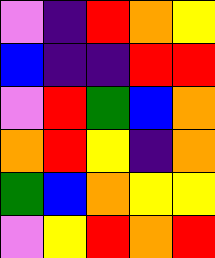[["violet", "indigo", "red", "orange", "yellow"], ["blue", "indigo", "indigo", "red", "red"], ["violet", "red", "green", "blue", "orange"], ["orange", "red", "yellow", "indigo", "orange"], ["green", "blue", "orange", "yellow", "yellow"], ["violet", "yellow", "red", "orange", "red"]]